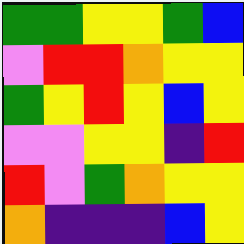[["green", "green", "yellow", "yellow", "green", "blue"], ["violet", "red", "red", "orange", "yellow", "yellow"], ["green", "yellow", "red", "yellow", "blue", "yellow"], ["violet", "violet", "yellow", "yellow", "indigo", "red"], ["red", "violet", "green", "orange", "yellow", "yellow"], ["orange", "indigo", "indigo", "indigo", "blue", "yellow"]]